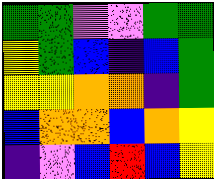[["green", "green", "violet", "violet", "green", "green"], ["yellow", "green", "blue", "indigo", "blue", "green"], ["yellow", "yellow", "orange", "orange", "indigo", "green"], ["blue", "orange", "orange", "blue", "orange", "yellow"], ["indigo", "violet", "blue", "red", "blue", "yellow"]]